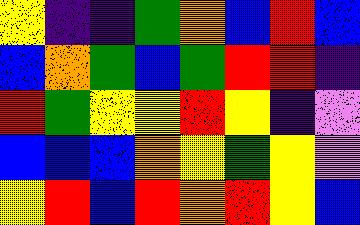[["yellow", "indigo", "indigo", "green", "orange", "blue", "red", "blue"], ["blue", "orange", "green", "blue", "green", "red", "red", "indigo"], ["red", "green", "yellow", "yellow", "red", "yellow", "indigo", "violet"], ["blue", "blue", "blue", "orange", "yellow", "green", "yellow", "violet"], ["yellow", "red", "blue", "red", "orange", "red", "yellow", "blue"]]